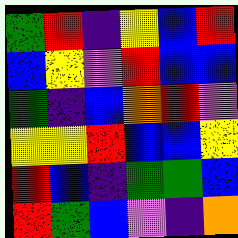[["green", "red", "indigo", "yellow", "blue", "red"], ["blue", "yellow", "violet", "red", "blue", "blue"], ["green", "indigo", "blue", "orange", "red", "violet"], ["yellow", "yellow", "red", "blue", "blue", "yellow"], ["red", "blue", "indigo", "green", "green", "blue"], ["red", "green", "blue", "violet", "indigo", "orange"]]